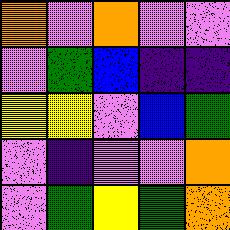[["orange", "violet", "orange", "violet", "violet"], ["violet", "green", "blue", "indigo", "indigo"], ["yellow", "yellow", "violet", "blue", "green"], ["violet", "indigo", "violet", "violet", "orange"], ["violet", "green", "yellow", "green", "orange"]]